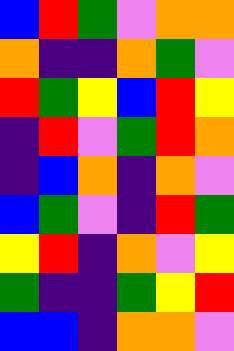[["blue", "red", "green", "violet", "orange", "orange"], ["orange", "indigo", "indigo", "orange", "green", "violet"], ["red", "green", "yellow", "blue", "red", "yellow"], ["indigo", "red", "violet", "green", "red", "orange"], ["indigo", "blue", "orange", "indigo", "orange", "violet"], ["blue", "green", "violet", "indigo", "red", "green"], ["yellow", "red", "indigo", "orange", "violet", "yellow"], ["green", "indigo", "indigo", "green", "yellow", "red"], ["blue", "blue", "indigo", "orange", "orange", "violet"]]